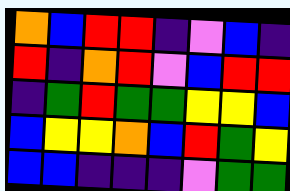[["orange", "blue", "red", "red", "indigo", "violet", "blue", "indigo"], ["red", "indigo", "orange", "red", "violet", "blue", "red", "red"], ["indigo", "green", "red", "green", "green", "yellow", "yellow", "blue"], ["blue", "yellow", "yellow", "orange", "blue", "red", "green", "yellow"], ["blue", "blue", "indigo", "indigo", "indigo", "violet", "green", "green"]]